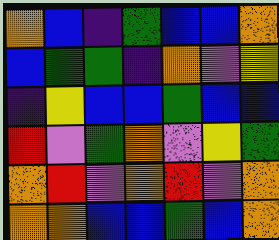[["orange", "blue", "indigo", "green", "blue", "blue", "orange"], ["blue", "green", "green", "indigo", "orange", "violet", "yellow"], ["indigo", "yellow", "blue", "blue", "green", "blue", "blue"], ["red", "violet", "green", "orange", "violet", "yellow", "green"], ["orange", "red", "violet", "orange", "red", "violet", "orange"], ["orange", "orange", "blue", "blue", "green", "blue", "orange"]]